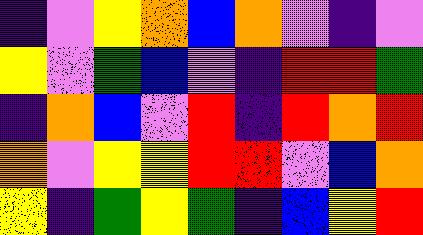[["indigo", "violet", "yellow", "orange", "blue", "orange", "violet", "indigo", "violet"], ["yellow", "violet", "green", "blue", "violet", "indigo", "red", "red", "green"], ["indigo", "orange", "blue", "violet", "red", "indigo", "red", "orange", "red"], ["orange", "violet", "yellow", "yellow", "red", "red", "violet", "blue", "orange"], ["yellow", "indigo", "green", "yellow", "green", "indigo", "blue", "yellow", "red"]]